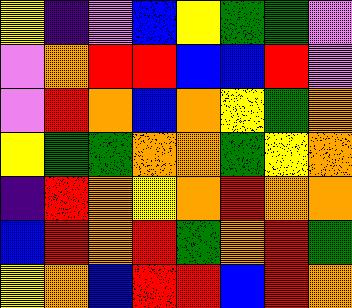[["yellow", "indigo", "violet", "blue", "yellow", "green", "green", "violet"], ["violet", "orange", "red", "red", "blue", "blue", "red", "violet"], ["violet", "red", "orange", "blue", "orange", "yellow", "green", "orange"], ["yellow", "green", "green", "orange", "orange", "green", "yellow", "orange"], ["indigo", "red", "orange", "yellow", "orange", "red", "orange", "orange"], ["blue", "red", "orange", "red", "green", "orange", "red", "green"], ["yellow", "orange", "blue", "red", "red", "blue", "red", "orange"]]